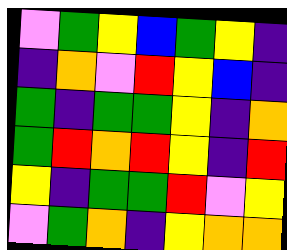[["violet", "green", "yellow", "blue", "green", "yellow", "indigo"], ["indigo", "orange", "violet", "red", "yellow", "blue", "indigo"], ["green", "indigo", "green", "green", "yellow", "indigo", "orange"], ["green", "red", "orange", "red", "yellow", "indigo", "red"], ["yellow", "indigo", "green", "green", "red", "violet", "yellow"], ["violet", "green", "orange", "indigo", "yellow", "orange", "orange"]]